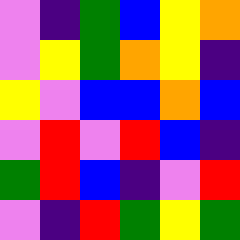[["violet", "indigo", "green", "blue", "yellow", "orange"], ["violet", "yellow", "green", "orange", "yellow", "indigo"], ["yellow", "violet", "blue", "blue", "orange", "blue"], ["violet", "red", "violet", "red", "blue", "indigo"], ["green", "red", "blue", "indigo", "violet", "red"], ["violet", "indigo", "red", "green", "yellow", "green"]]